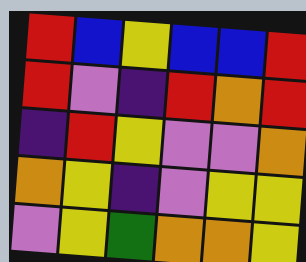[["red", "blue", "yellow", "blue", "blue", "red"], ["red", "violet", "indigo", "red", "orange", "red"], ["indigo", "red", "yellow", "violet", "violet", "orange"], ["orange", "yellow", "indigo", "violet", "yellow", "yellow"], ["violet", "yellow", "green", "orange", "orange", "yellow"]]